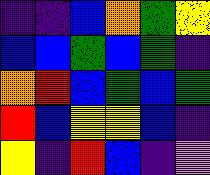[["indigo", "indigo", "blue", "orange", "green", "yellow"], ["blue", "blue", "green", "blue", "green", "indigo"], ["orange", "red", "blue", "green", "blue", "green"], ["red", "blue", "yellow", "yellow", "blue", "indigo"], ["yellow", "indigo", "red", "blue", "indigo", "violet"]]